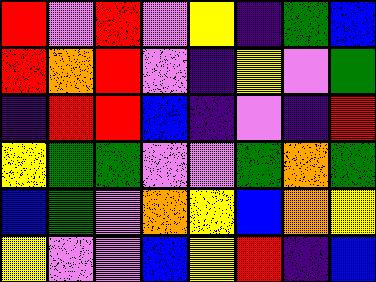[["red", "violet", "red", "violet", "yellow", "indigo", "green", "blue"], ["red", "orange", "red", "violet", "indigo", "yellow", "violet", "green"], ["indigo", "red", "red", "blue", "indigo", "violet", "indigo", "red"], ["yellow", "green", "green", "violet", "violet", "green", "orange", "green"], ["blue", "green", "violet", "orange", "yellow", "blue", "orange", "yellow"], ["yellow", "violet", "violet", "blue", "yellow", "red", "indigo", "blue"]]